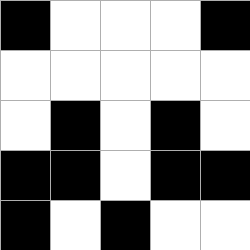[["black", "white", "white", "white", "black"], ["white", "white", "white", "white", "white"], ["white", "black", "white", "black", "white"], ["black", "black", "white", "black", "black"], ["black", "white", "black", "white", "white"]]